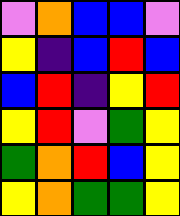[["violet", "orange", "blue", "blue", "violet"], ["yellow", "indigo", "blue", "red", "blue"], ["blue", "red", "indigo", "yellow", "red"], ["yellow", "red", "violet", "green", "yellow"], ["green", "orange", "red", "blue", "yellow"], ["yellow", "orange", "green", "green", "yellow"]]